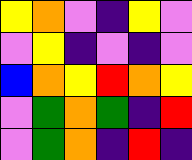[["yellow", "orange", "violet", "indigo", "yellow", "violet"], ["violet", "yellow", "indigo", "violet", "indigo", "violet"], ["blue", "orange", "yellow", "red", "orange", "yellow"], ["violet", "green", "orange", "green", "indigo", "red"], ["violet", "green", "orange", "indigo", "red", "indigo"]]